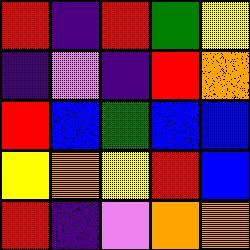[["red", "indigo", "red", "green", "yellow"], ["indigo", "violet", "indigo", "red", "orange"], ["red", "blue", "green", "blue", "blue"], ["yellow", "orange", "yellow", "red", "blue"], ["red", "indigo", "violet", "orange", "orange"]]